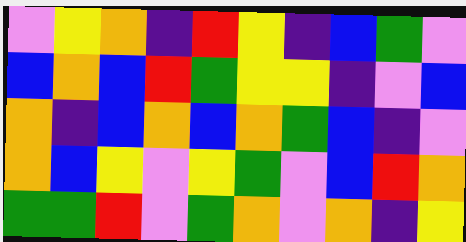[["violet", "yellow", "orange", "indigo", "red", "yellow", "indigo", "blue", "green", "violet"], ["blue", "orange", "blue", "red", "green", "yellow", "yellow", "indigo", "violet", "blue"], ["orange", "indigo", "blue", "orange", "blue", "orange", "green", "blue", "indigo", "violet"], ["orange", "blue", "yellow", "violet", "yellow", "green", "violet", "blue", "red", "orange"], ["green", "green", "red", "violet", "green", "orange", "violet", "orange", "indigo", "yellow"]]